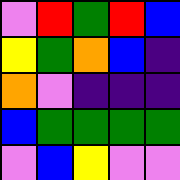[["violet", "red", "green", "red", "blue"], ["yellow", "green", "orange", "blue", "indigo"], ["orange", "violet", "indigo", "indigo", "indigo"], ["blue", "green", "green", "green", "green"], ["violet", "blue", "yellow", "violet", "violet"]]